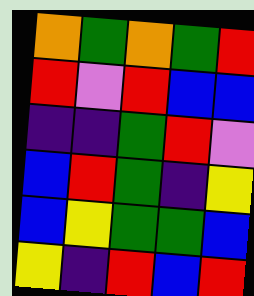[["orange", "green", "orange", "green", "red"], ["red", "violet", "red", "blue", "blue"], ["indigo", "indigo", "green", "red", "violet"], ["blue", "red", "green", "indigo", "yellow"], ["blue", "yellow", "green", "green", "blue"], ["yellow", "indigo", "red", "blue", "red"]]